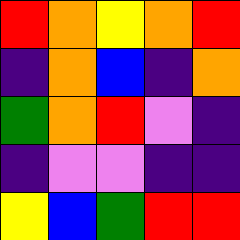[["red", "orange", "yellow", "orange", "red"], ["indigo", "orange", "blue", "indigo", "orange"], ["green", "orange", "red", "violet", "indigo"], ["indigo", "violet", "violet", "indigo", "indigo"], ["yellow", "blue", "green", "red", "red"]]